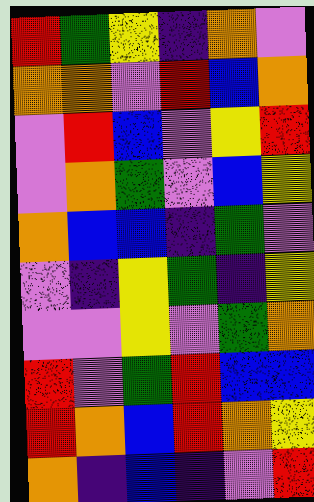[["red", "green", "yellow", "indigo", "orange", "violet"], ["orange", "orange", "violet", "red", "blue", "orange"], ["violet", "red", "blue", "violet", "yellow", "red"], ["violet", "orange", "green", "violet", "blue", "yellow"], ["orange", "blue", "blue", "indigo", "green", "violet"], ["violet", "indigo", "yellow", "green", "indigo", "yellow"], ["violet", "violet", "yellow", "violet", "green", "orange"], ["red", "violet", "green", "red", "blue", "blue"], ["red", "orange", "blue", "red", "orange", "yellow"], ["orange", "indigo", "blue", "indigo", "violet", "red"]]